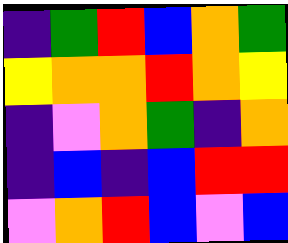[["indigo", "green", "red", "blue", "orange", "green"], ["yellow", "orange", "orange", "red", "orange", "yellow"], ["indigo", "violet", "orange", "green", "indigo", "orange"], ["indigo", "blue", "indigo", "blue", "red", "red"], ["violet", "orange", "red", "blue", "violet", "blue"]]